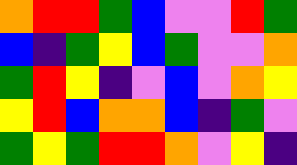[["orange", "red", "red", "green", "blue", "violet", "violet", "red", "green"], ["blue", "indigo", "green", "yellow", "blue", "green", "violet", "violet", "orange"], ["green", "red", "yellow", "indigo", "violet", "blue", "violet", "orange", "yellow"], ["yellow", "red", "blue", "orange", "orange", "blue", "indigo", "green", "violet"], ["green", "yellow", "green", "red", "red", "orange", "violet", "yellow", "indigo"]]